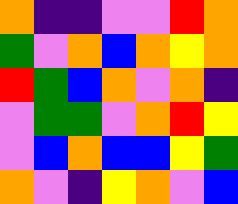[["orange", "indigo", "indigo", "violet", "violet", "red", "orange"], ["green", "violet", "orange", "blue", "orange", "yellow", "orange"], ["red", "green", "blue", "orange", "violet", "orange", "indigo"], ["violet", "green", "green", "violet", "orange", "red", "yellow"], ["violet", "blue", "orange", "blue", "blue", "yellow", "green"], ["orange", "violet", "indigo", "yellow", "orange", "violet", "blue"]]